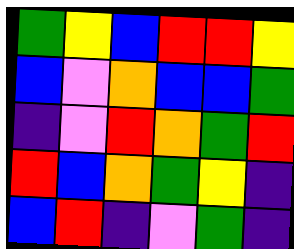[["green", "yellow", "blue", "red", "red", "yellow"], ["blue", "violet", "orange", "blue", "blue", "green"], ["indigo", "violet", "red", "orange", "green", "red"], ["red", "blue", "orange", "green", "yellow", "indigo"], ["blue", "red", "indigo", "violet", "green", "indigo"]]